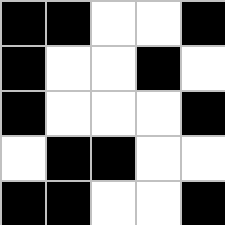[["black", "black", "white", "white", "black"], ["black", "white", "white", "black", "white"], ["black", "white", "white", "white", "black"], ["white", "black", "black", "white", "white"], ["black", "black", "white", "white", "black"]]